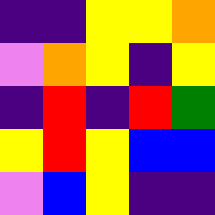[["indigo", "indigo", "yellow", "yellow", "orange"], ["violet", "orange", "yellow", "indigo", "yellow"], ["indigo", "red", "indigo", "red", "green"], ["yellow", "red", "yellow", "blue", "blue"], ["violet", "blue", "yellow", "indigo", "indigo"]]